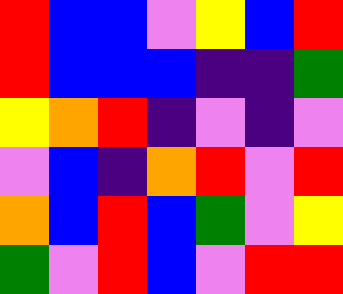[["red", "blue", "blue", "violet", "yellow", "blue", "red"], ["red", "blue", "blue", "blue", "indigo", "indigo", "green"], ["yellow", "orange", "red", "indigo", "violet", "indigo", "violet"], ["violet", "blue", "indigo", "orange", "red", "violet", "red"], ["orange", "blue", "red", "blue", "green", "violet", "yellow"], ["green", "violet", "red", "blue", "violet", "red", "red"]]